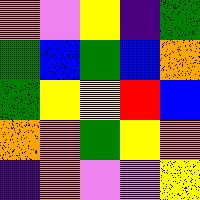[["orange", "violet", "yellow", "indigo", "green"], ["green", "blue", "green", "blue", "orange"], ["green", "yellow", "yellow", "red", "blue"], ["orange", "orange", "green", "yellow", "orange"], ["indigo", "orange", "violet", "violet", "yellow"]]